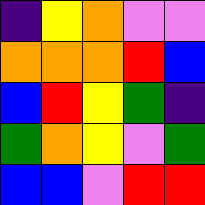[["indigo", "yellow", "orange", "violet", "violet"], ["orange", "orange", "orange", "red", "blue"], ["blue", "red", "yellow", "green", "indigo"], ["green", "orange", "yellow", "violet", "green"], ["blue", "blue", "violet", "red", "red"]]